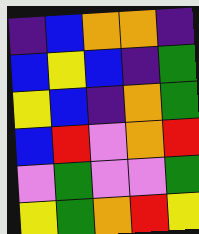[["indigo", "blue", "orange", "orange", "indigo"], ["blue", "yellow", "blue", "indigo", "green"], ["yellow", "blue", "indigo", "orange", "green"], ["blue", "red", "violet", "orange", "red"], ["violet", "green", "violet", "violet", "green"], ["yellow", "green", "orange", "red", "yellow"]]